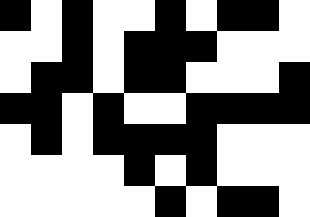[["black", "white", "black", "white", "white", "black", "white", "black", "black", "white"], ["white", "white", "black", "white", "black", "black", "black", "white", "white", "white"], ["white", "black", "black", "white", "black", "black", "white", "white", "white", "black"], ["black", "black", "white", "black", "white", "white", "black", "black", "black", "black"], ["white", "black", "white", "black", "black", "black", "black", "white", "white", "white"], ["white", "white", "white", "white", "black", "white", "black", "white", "white", "white"], ["white", "white", "white", "white", "white", "black", "white", "black", "black", "white"]]